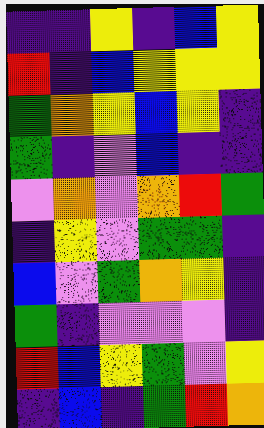[["indigo", "indigo", "yellow", "indigo", "blue", "yellow"], ["red", "indigo", "blue", "yellow", "yellow", "yellow"], ["green", "orange", "yellow", "blue", "yellow", "indigo"], ["green", "indigo", "violet", "blue", "indigo", "indigo"], ["violet", "orange", "violet", "orange", "red", "green"], ["indigo", "yellow", "violet", "green", "green", "indigo"], ["blue", "violet", "green", "orange", "yellow", "indigo"], ["green", "indigo", "violet", "violet", "violet", "indigo"], ["red", "blue", "yellow", "green", "violet", "yellow"], ["indigo", "blue", "indigo", "green", "red", "orange"]]